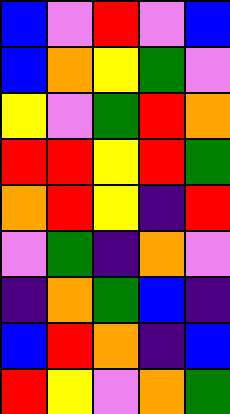[["blue", "violet", "red", "violet", "blue"], ["blue", "orange", "yellow", "green", "violet"], ["yellow", "violet", "green", "red", "orange"], ["red", "red", "yellow", "red", "green"], ["orange", "red", "yellow", "indigo", "red"], ["violet", "green", "indigo", "orange", "violet"], ["indigo", "orange", "green", "blue", "indigo"], ["blue", "red", "orange", "indigo", "blue"], ["red", "yellow", "violet", "orange", "green"]]